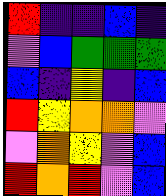[["red", "indigo", "indigo", "blue", "indigo"], ["violet", "blue", "green", "green", "green"], ["blue", "indigo", "yellow", "indigo", "blue"], ["red", "yellow", "orange", "orange", "violet"], ["violet", "orange", "yellow", "violet", "blue"], ["red", "orange", "red", "violet", "blue"]]